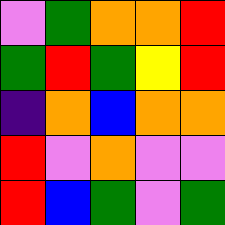[["violet", "green", "orange", "orange", "red"], ["green", "red", "green", "yellow", "red"], ["indigo", "orange", "blue", "orange", "orange"], ["red", "violet", "orange", "violet", "violet"], ["red", "blue", "green", "violet", "green"]]